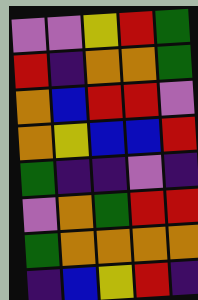[["violet", "violet", "yellow", "red", "green"], ["red", "indigo", "orange", "orange", "green"], ["orange", "blue", "red", "red", "violet"], ["orange", "yellow", "blue", "blue", "red"], ["green", "indigo", "indigo", "violet", "indigo"], ["violet", "orange", "green", "red", "red"], ["green", "orange", "orange", "orange", "orange"], ["indigo", "blue", "yellow", "red", "indigo"]]